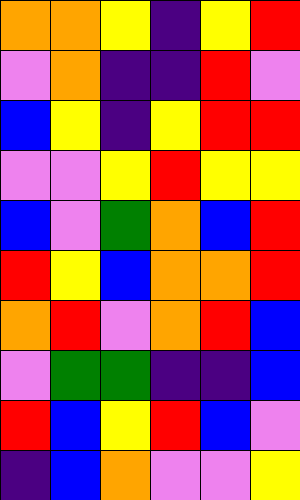[["orange", "orange", "yellow", "indigo", "yellow", "red"], ["violet", "orange", "indigo", "indigo", "red", "violet"], ["blue", "yellow", "indigo", "yellow", "red", "red"], ["violet", "violet", "yellow", "red", "yellow", "yellow"], ["blue", "violet", "green", "orange", "blue", "red"], ["red", "yellow", "blue", "orange", "orange", "red"], ["orange", "red", "violet", "orange", "red", "blue"], ["violet", "green", "green", "indigo", "indigo", "blue"], ["red", "blue", "yellow", "red", "blue", "violet"], ["indigo", "blue", "orange", "violet", "violet", "yellow"]]